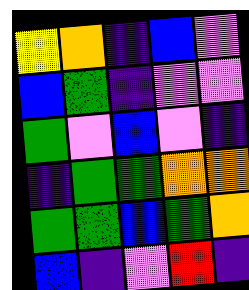[["yellow", "orange", "indigo", "blue", "violet"], ["blue", "green", "indigo", "violet", "violet"], ["green", "violet", "blue", "violet", "indigo"], ["indigo", "green", "green", "orange", "orange"], ["green", "green", "blue", "green", "orange"], ["blue", "indigo", "violet", "red", "indigo"]]